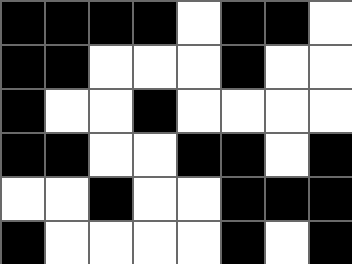[["black", "black", "black", "black", "white", "black", "black", "white"], ["black", "black", "white", "white", "white", "black", "white", "white"], ["black", "white", "white", "black", "white", "white", "white", "white"], ["black", "black", "white", "white", "black", "black", "white", "black"], ["white", "white", "black", "white", "white", "black", "black", "black"], ["black", "white", "white", "white", "white", "black", "white", "black"]]